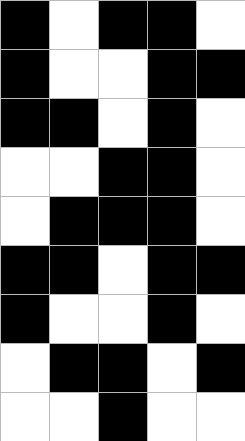[["black", "white", "black", "black", "white"], ["black", "white", "white", "black", "black"], ["black", "black", "white", "black", "white"], ["white", "white", "black", "black", "white"], ["white", "black", "black", "black", "white"], ["black", "black", "white", "black", "black"], ["black", "white", "white", "black", "white"], ["white", "black", "black", "white", "black"], ["white", "white", "black", "white", "white"]]